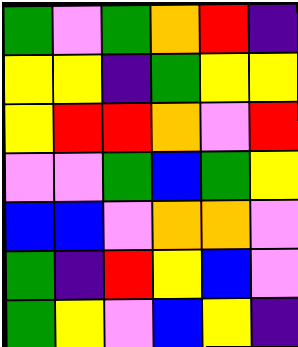[["green", "violet", "green", "orange", "red", "indigo"], ["yellow", "yellow", "indigo", "green", "yellow", "yellow"], ["yellow", "red", "red", "orange", "violet", "red"], ["violet", "violet", "green", "blue", "green", "yellow"], ["blue", "blue", "violet", "orange", "orange", "violet"], ["green", "indigo", "red", "yellow", "blue", "violet"], ["green", "yellow", "violet", "blue", "yellow", "indigo"]]